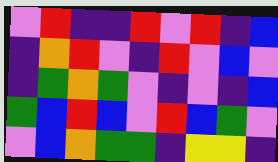[["violet", "red", "indigo", "indigo", "red", "violet", "red", "indigo", "blue"], ["indigo", "orange", "red", "violet", "indigo", "red", "violet", "blue", "violet"], ["indigo", "green", "orange", "green", "violet", "indigo", "violet", "indigo", "blue"], ["green", "blue", "red", "blue", "violet", "red", "blue", "green", "violet"], ["violet", "blue", "orange", "green", "green", "indigo", "yellow", "yellow", "indigo"]]